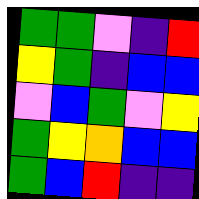[["green", "green", "violet", "indigo", "red"], ["yellow", "green", "indigo", "blue", "blue"], ["violet", "blue", "green", "violet", "yellow"], ["green", "yellow", "orange", "blue", "blue"], ["green", "blue", "red", "indigo", "indigo"]]